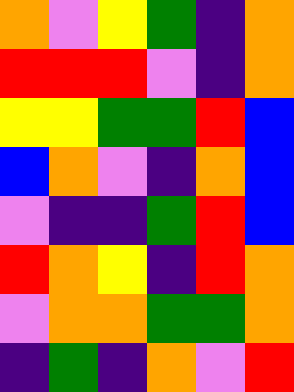[["orange", "violet", "yellow", "green", "indigo", "orange"], ["red", "red", "red", "violet", "indigo", "orange"], ["yellow", "yellow", "green", "green", "red", "blue"], ["blue", "orange", "violet", "indigo", "orange", "blue"], ["violet", "indigo", "indigo", "green", "red", "blue"], ["red", "orange", "yellow", "indigo", "red", "orange"], ["violet", "orange", "orange", "green", "green", "orange"], ["indigo", "green", "indigo", "orange", "violet", "red"]]